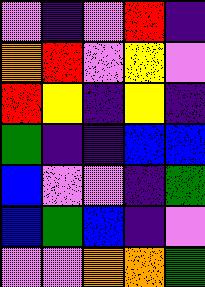[["violet", "indigo", "violet", "red", "indigo"], ["orange", "red", "violet", "yellow", "violet"], ["red", "yellow", "indigo", "yellow", "indigo"], ["green", "indigo", "indigo", "blue", "blue"], ["blue", "violet", "violet", "indigo", "green"], ["blue", "green", "blue", "indigo", "violet"], ["violet", "violet", "orange", "orange", "green"]]